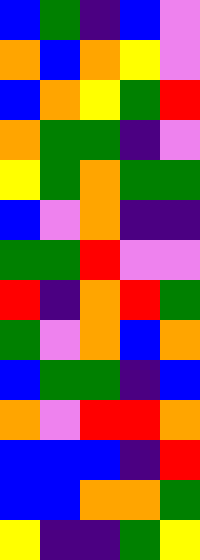[["blue", "green", "indigo", "blue", "violet"], ["orange", "blue", "orange", "yellow", "violet"], ["blue", "orange", "yellow", "green", "red"], ["orange", "green", "green", "indigo", "violet"], ["yellow", "green", "orange", "green", "green"], ["blue", "violet", "orange", "indigo", "indigo"], ["green", "green", "red", "violet", "violet"], ["red", "indigo", "orange", "red", "green"], ["green", "violet", "orange", "blue", "orange"], ["blue", "green", "green", "indigo", "blue"], ["orange", "violet", "red", "red", "orange"], ["blue", "blue", "blue", "indigo", "red"], ["blue", "blue", "orange", "orange", "green"], ["yellow", "indigo", "indigo", "green", "yellow"]]